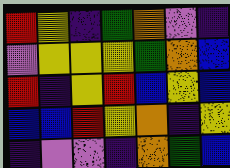[["red", "yellow", "indigo", "green", "orange", "violet", "indigo"], ["violet", "yellow", "yellow", "yellow", "green", "orange", "blue"], ["red", "indigo", "yellow", "red", "blue", "yellow", "blue"], ["blue", "blue", "red", "yellow", "orange", "indigo", "yellow"], ["indigo", "violet", "violet", "indigo", "orange", "green", "blue"]]